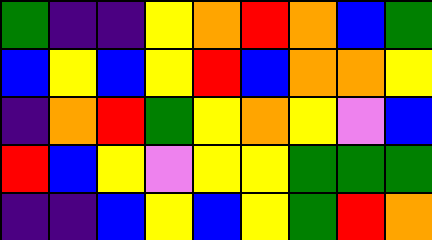[["green", "indigo", "indigo", "yellow", "orange", "red", "orange", "blue", "green"], ["blue", "yellow", "blue", "yellow", "red", "blue", "orange", "orange", "yellow"], ["indigo", "orange", "red", "green", "yellow", "orange", "yellow", "violet", "blue"], ["red", "blue", "yellow", "violet", "yellow", "yellow", "green", "green", "green"], ["indigo", "indigo", "blue", "yellow", "blue", "yellow", "green", "red", "orange"]]